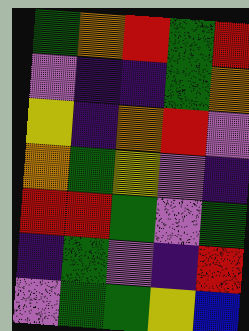[["green", "orange", "red", "green", "red"], ["violet", "indigo", "indigo", "green", "orange"], ["yellow", "indigo", "orange", "red", "violet"], ["orange", "green", "yellow", "violet", "indigo"], ["red", "red", "green", "violet", "green"], ["indigo", "green", "violet", "indigo", "red"], ["violet", "green", "green", "yellow", "blue"]]